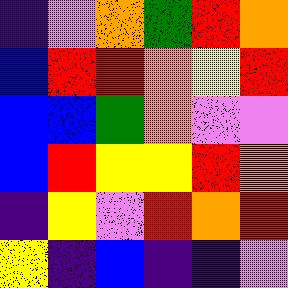[["indigo", "violet", "orange", "green", "red", "orange"], ["blue", "red", "red", "orange", "yellow", "red"], ["blue", "blue", "green", "orange", "violet", "violet"], ["blue", "red", "yellow", "yellow", "red", "orange"], ["indigo", "yellow", "violet", "red", "orange", "red"], ["yellow", "indigo", "blue", "indigo", "indigo", "violet"]]